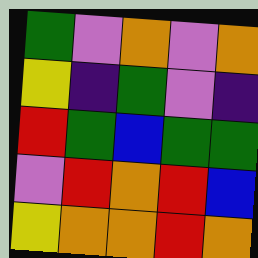[["green", "violet", "orange", "violet", "orange"], ["yellow", "indigo", "green", "violet", "indigo"], ["red", "green", "blue", "green", "green"], ["violet", "red", "orange", "red", "blue"], ["yellow", "orange", "orange", "red", "orange"]]